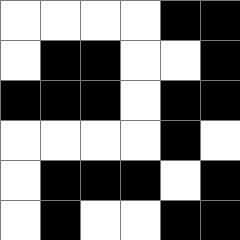[["white", "white", "white", "white", "black", "black"], ["white", "black", "black", "white", "white", "black"], ["black", "black", "black", "white", "black", "black"], ["white", "white", "white", "white", "black", "white"], ["white", "black", "black", "black", "white", "black"], ["white", "black", "white", "white", "black", "black"]]